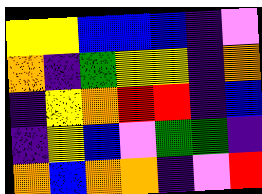[["yellow", "yellow", "blue", "blue", "blue", "indigo", "violet"], ["orange", "indigo", "green", "yellow", "yellow", "indigo", "orange"], ["indigo", "yellow", "orange", "red", "red", "indigo", "blue"], ["indigo", "yellow", "blue", "violet", "green", "green", "indigo"], ["orange", "blue", "orange", "orange", "indigo", "violet", "red"]]